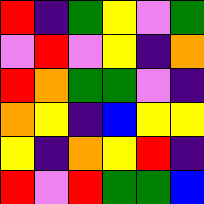[["red", "indigo", "green", "yellow", "violet", "green"], ["violet", "red", "violet", "yellow", "indigo", "orange"], ["red", "orange", "green", "green", "violet", "indigo"], ["orange", "yellow", "indigo", "blue", "yellow", "yellow"], ["yellow", "indigo", "orange", "yellow", "red", "indigo"], ["red", "violet", "red", "green", "green", "blue"]]